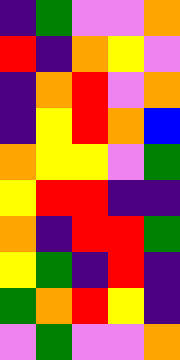[["indigo", "green", "violet", "violet", "orange"], ["red", "indigo", "orange", "yellow", "violet"], ["indigo", "orange", "red", "violet", "orange"], ["indigo", "yellow", "red", "orange", "blue"], ["orange", "yellow", "yellow", "violet", "green"], ["yellow", "red", "red", "indigo", "indigo"], ["orange", "indigo", "red", "red", "green"], ["yellow", "green", "indigo", "red", "indigo"], ["green", "orange", "red", "yellow", "indigo"], ["violet", "green", "violet", "violet", "orange"]]